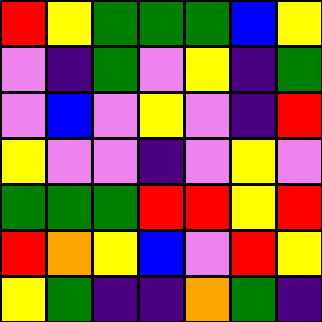[["red", "yellow", "green", "green", "green", "blue", "yellow"], ["violet", "indigo", "green", "violet", "yellow", "indigo", "green"], ["violet", "blue", "violet", "yellow", "violet", "indigo", "red"], ["yellow", "violet", "violet", "indigo", "violet", "yellow", "violet"], ["green", "green", "green", "red", "red", "yellow", "red"], ["red", "orange", "yellow", "blue", "violet", "red", "yellow"], ["yellow", "green", "indigo", "indigo", "orange", "green", "indigo"]]